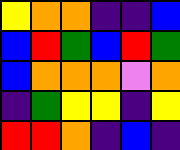[["yellow", "orange", "orange", "indigo", "indigo", "blue"], ["blue", "red", "green", "blue", "red", "green"], ["blue", "orange", "orange", "orange", "violet", "orange"], ["indigo", "green", "yellow", "yellow", "indigo", "yellow"], ["red", "red", "orange", "indigo", "blue", "indigo"]]